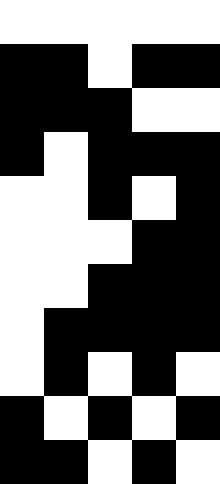[["white", "white", "white", "white", "white"], ["black", "black", "white", "black", "black"], ["black", "black", "black", "white", "white"], ["black", "white", "black", "black", "black"], ["white", "white", "black", "white", "black"], ["white", "white", "white", "black", "black"], ["white", "white", "black", "black", "black"], ["white", "black", "black", "black", "black"], ["white", "black", "white", "black", "white"], ["black", "white", "black", "white", "black"], ["black", "black", "white", "black", "white"]]